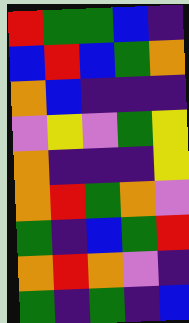[["red", "green", "green", "blue", "indigo"], ["blue", "red", "blue", "green", "orange"], ["orange", "blue", "indigo", "indigo", "indigo"], ["violet", "yellow", "violet", "green", "yellow"], ["orange", "indigo", "indigo", "indigo", "yellow"], ["orange", "red", "green", "orange", "violet"], ["green", "indigo", "blue", "green", "red"], ["orange", "red", "orange", "violet", "indigo"], ["green", "indigo", "green", "indigo", "blue"]]